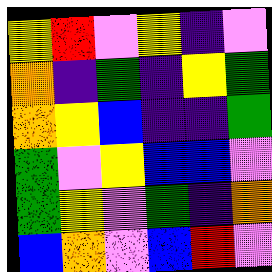[["yellow", "red", "violet", "yellow", "indigo", "violet"], ["orange", "indigo", "green", "indigo", "yellow", "green"], ["orange", "yellow", "blue", "indigo", "indigo", "green"], ["green", "violet", "yellow", "blue", "blue", "violet"], ["green", "yellow", "violet", "green", "indigo", "orange"], ["blue", "orange", "violet", "blue", "red", "violet"]]